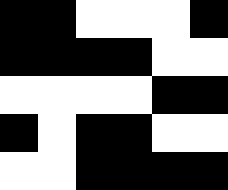[["black", "black", "white", "white", "white", "black"], ["black", "black", "black", "black", "white", "white"], ["white", "white", "white", "white", "black", "black"], ["black", "white", "black", "black", "white", "white"], ["white", "white", "black", "black", "black", "black"]]